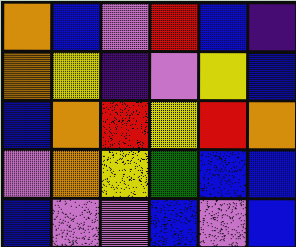[["orange", "blue", "violet", "red", "blue", "indigo"], ["orange", "yellow", "indigo", "violet", "yellow", "blue"], ["blue", "orange", "red", "yellow", "red", "orange"], ["violet", "orange", "yellow", "green", "blue", "blue"], ["blue", "violet", "violet", "blue", "violet", "blue"]]